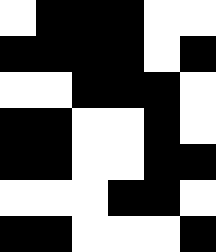[["white", "black", "black", "black", "white", "white"], ["black", "black", "black", "black", "white", "black"], ["white", "white", "black", "black", "black", "white"], ["black", "black", "white", "white", "black", "white"], ["black", "black", "white", "white", "black", "black"], ["white", "white", "white", "black", "black", "white"], ["black", "black", "white", "white", "white", "black"]]